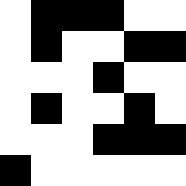[["white", "black", "black", "black", "white", "white"], ["white", "black", "white", "white", "black", "black"], ["white", "white", "white", "black", "white", "white"], ["white", "black", "white", "white", "black", "white"], ["white", "white", "white", "black", "black", "black"], ["black", "white", "white", "white", "white", "white"]]